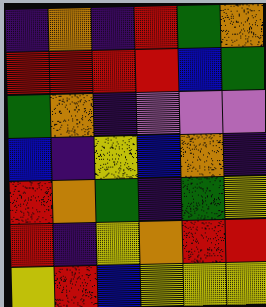[["indigo", "orange", "indigo", "red", "green", "orange"], ["red", "red", "red", "red", "blue", "green"], ["green", "orange", "indigo", "violet", "violet", "violet"], ["blue", "indigo", "yellow", "blue", "orange", "indigo"], ["red", "orange", "green", "indigo", "green", "yellow"], ["red", "indigo", "yellow", "orange", "red", "red"], ["yellow", "red", "blue", "yellow", "yellow", "yellow"]]